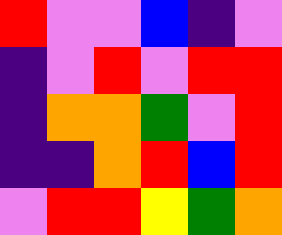[["red", "violet", "violet", "blue", "indigo", "violet"], ["indigo", "violet", "red", "violet", "red", "red"], ["indigo", "orange", "orange", "green", "violet", "red"], ["indigo", "indigo", "orange", "red", "blue", "red"], ["violet", "red", "red", "yellow", "green", "orange"]]